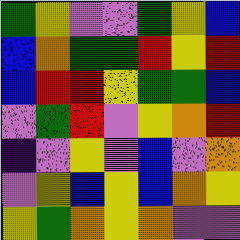[["green", "yellow", "violet", "violet", "green", "yellow", "blue"], ["blue", "orange", "green", "green", "red", "yellow", "red"], ["blue", "red", "red", "yellow", "green", "green", "blue"], ["violet", "green", "red", "violet", "yellow", "orange", "red"], ["indigo", "violet", "yellow", "violet", "blue", "violet", "orange"], ["violet", "yellow", "blue", "yellow", "blue", "orange", "yellow"], ["yellow", "green", "orange", "yellow", "orange", "violet", "violet"]]